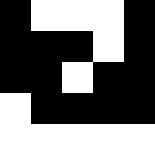[["black", "white", "white", "white", "black"], ["black", "black", "black", "white", "black"], ["black", "black", "white", "black", "black"], ["white", "black", "black", "black", "black"], ["white", "white", "white", "white", "white"]]